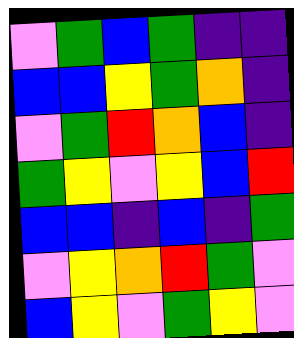[["violet", "green", "blue", "green", "indigo", "indigo"], ["blue", "blue", "yellow", "green", "orange", "indigo"], ["violet", "green", "red", "orange", "blue", "indigo"], ["green", "yellow", "violet", "yellow", "blue", "red"], ["blue", "blue", "indigo", "blue", "indigo", "green"], ["violet", "yellow", "orange", "red", "green", "violet"], ["blue", "yellow", "violet", "green", "yellow", "violet"]]